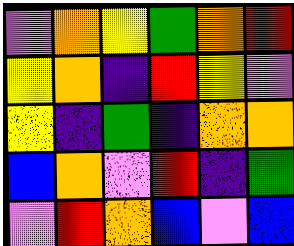[["violet", "orange", "yellow", "green", "orange", "red"], ["yellow", "orange", "indigo", "red", "yellow", "violet"], ["yellow", "indigo", "green", "indigo", "orange", "orange"], ["blue", "orange", "violet", "red", "indigo", "green"], ["violet", "red", "orange", "blue", "violet", "blue"]]